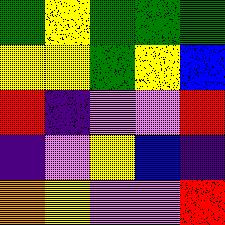[["green", "yellow", "green", "green", "green"], ["yellow", "yellow", "green", "yellow", "blue"], ["red", "indigo", "violet", "violet", "red"], ["indigo", "violet", "yellow", "blue", "indigo"], ["orange", "yellow", "violet", "violet", "red"]]